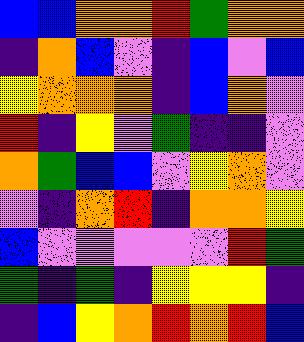[["blue", "blue", "orange", "orange", "red", "green", "orange", "orange"], ["indigo", "orange", "blue", "violet", "indigo", "blue", "violet", "blue"], ["yellow", "orange", "orange", "orange", "indigo", "blue", "orange", "violet"], ["red", "indigo", "yellow", "violet", "green", "indigo", "indigo", "violet"], ["orange", "green", "blue", "blue", "violet", "yellow", "orange", "violet"], ["violet", "indigo", "orange", "red", "indigo", "orange", "orange", "yellow"], ["blue", "violet", "violet", "violet", "violet", "violet", "red", "green"], ["green", "indigo", "green", "indigo", "yellow", "yellow", "yellow", "indigo"], ["indigo", "blue", "yellow", "orange", "red", "orange", "red", "blue"]]